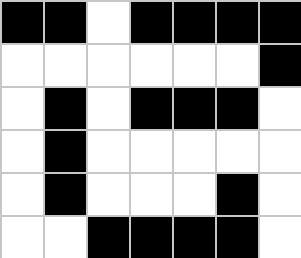[["black", "black", "white", "black", "black", "black", "black"], ["white", "white", "white", "white", "white", "white", "black"], ["white", "black", "white", "black", "black", "black", "white"], ["white", "black", "white", "white", "white", "white", "white"], ["white", "black", "white", "white", "white", "black", "white"], ["white", "white", "black", "black", "black", "black", "white"]]